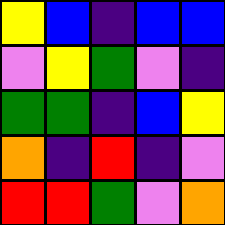[["yellow", "blue", "indigo", "blue", "blue"], ["violet", "yellow", "green", "violet", "indigo"], ["green", "green", "indigo", "blue", "yellow"], ["orange", "indigo", "red", "indigo", "violet"], ["red", "red", "green", "violet", "orange"]]